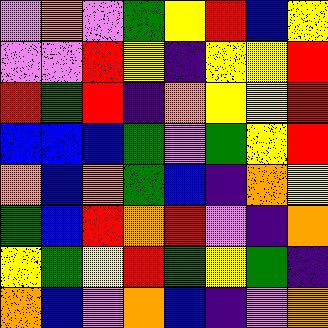[["violet", "orange", "violet", "green", "yellow", "red", "blue", "yellow"], ["violet", "violet", "red", "yellow", "indigo", "yellow", "yellow", "red"], ["red", "green", "red", "indigo", "orange", "yellow", "yellow", "red"], ["blue", "blue", "blue", "green", "violet", "green", "yellow", "red"], ["orange", "blue", "orange", "green", "blue", "indigo", "orange", "yellow"], ["green", "blue", "red", "orange", "red", "violet", "indigo", "orange"], ["yellow", "green", "yellow", "red", "green", "yellow", "green", "indigo"], ["orange", "blue", "violet", "orange", "blue", "indigo", "violet", "orange"]]